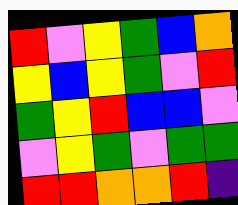[["red", "violet", "yellow", "green", "blue", "orange"], ["yellow", "blue", "yellow", "green", "violet", "red"], ["green", "yellow", "red", "blue", "blue", "violet"], ["violet", "yellow", "green", "violet", "green", "green"], ["red", "red", "orange", "orange", "red", "indigo"]]